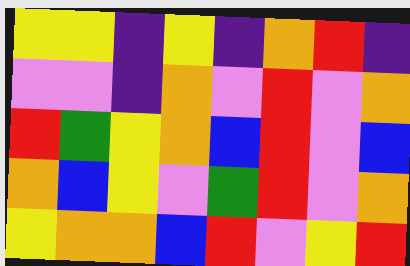[["yellow", "yellow", "indigo", "yellow", "indigo", "orange", "red", "indigo"], ["violet", "violet", "indigo", "orange", "violet", "red", "violet", "orange"], ["red", "green", "yellow", "orange", "blue", "red", "violet", "blue"], ["orange", "blue", "yellow", "violet", "green", "red", "violet", "orange"], ["yellow", "orange", "orange", "blue", "red", "violet", "yellow", "red"]]